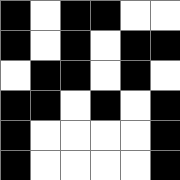[["black", "white", "black", "black", "white", "white"], ["black", "white", "black", "white", "black", "black"], ["white", "black", "black", "white", "black", "white"], ["black", "black", "white", "black", "white", "black"], ["black", "white", "white", "white", "white", "black"], ["black", "white", "white", "white", "white", "black"]]